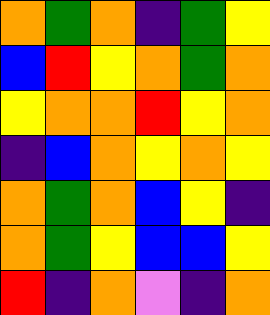[["orange", "green", "orange", "indigo", "green", "yellow"], ["blue", "red", "yellow", "orange", "green", "orange"], ["yellow", "orange", "orange", "red", "yellow", "orange"], ["indigo", "blue", "orange", "yellow", "orange", "yellow"], ["orange", "green", "orange", "blue", "yellow", "indigo"], ["orange", "green", "yellow", "blue", "blue", "yellow"], ["red", "indigo", "orange", "violet", "indigo", "orange"]]